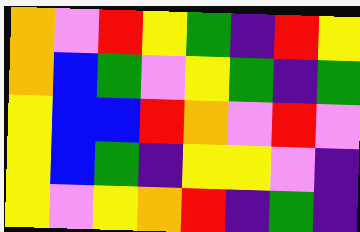[["orange", "violet", "red", "yellow", "green", "indigo", "red", "yellow"], ["orange", "blue", "green", "violet", "yellow", "green", "indigo", "green"], ["yellow", "blue", "blue", "red", "orange", "violet", "red", "violet"], ["yellow", "blue", "green", "indigo", "yellow", "yellow", "violet", "indigo"], ["yellow", "violet", "yellow", "orange", "red", "indigo", "green", "indigo"]]